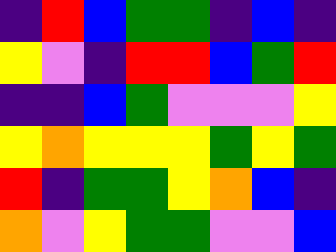[["indigo", "red", "blue", "green", "green", "indigo", "blue", "indigo"], ["yellow", "violet", "indigo", "red", "red", "blue", "green", "red"], ["indigo", "indigo", "blue", "green", "violet", "violet", "violet", "yellow"], ["yellow", "orange", "yellow", "yellow", "yellow", "green", "yellow", "green"], ["red", "indigo", "green", "green", "yellow", "orange", "blue", "indigo"], ["orange", "violet", "yellow", "green", "green", "violet", "violet", "blue"]]